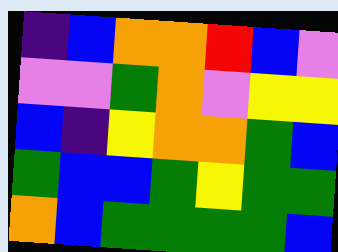[["indigo", "blue", "orange", "orange", "red", "blue", "violet"], ["violet", "violet", "green", "orange", "violet", "yellow", "yellow"], ["blue", "indigo", "yellow", "orange", "orange", "green", "blue"], ["green", "blue", "blue", "green", "yellow", "green", "green"], ["orange", "blue", "green", "green", "green", "green", "blue"]]